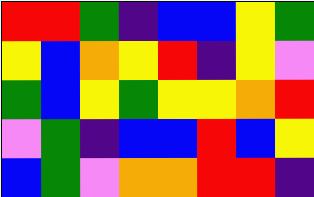[["red", "red", "green", "indigo", "blue", "blue", "yellow", "green"], ["yellow", "blue", "orange", "yellow", "red", "indigo", "yellow", "violet"], ["green", "blue", "yellow", "green", "yellow", "yellow", "orange", "red"], ["violet", "green", "indigo", "blue", "blue", "red", "blue", "yellow"], ["blue", "green", "violet", "orange", "orange", "red", "red", "indigo"]]